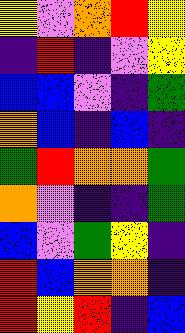[["yellow", "violet", "orange", "red", "yellow"], ["indigo", "red", "indigo", "violet", "yellow"], ["blue", "blue", "violet", "indigo", "green"], ["orange", "blue", "indigo", "blue", "indigo"], ["green", "red", "orange", "orange", "green"], ["orange", "violet", "indigo", "indigo", "green"], ["blue", "violet", "green", "yellow", "indigo"], ["red", "blue", "orange", "orange", "indigo"], ["red", "yellow", "red", "indigo", "blue"]]